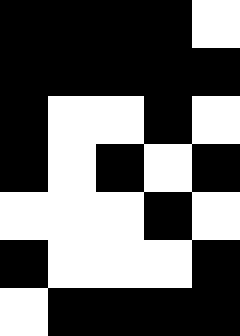[["black", "black", "black", "black", "white"], ["black", "black", "black", "black", "black"], ["black", "white", "white", "black", "white"], ["black", "white", "black", "white", "black"], ["white", "white", "white", "black", "white"], ["black", "white", "white", "white", "black"], ["white", "black", "black", "black", "black"]]